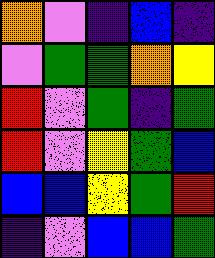[["orange", "violet", "indigo", "blue", "indigo"], ["violet", "green", "green", "orange", "yellow"], ["red", "violet", "green", "indigo", "green"], ["red", "violet", "yellow", "green", "blue"], ["blue", "blue", "yellow", "green", "red"], ["indigo", "violet", "blue", "blue", "green"]]